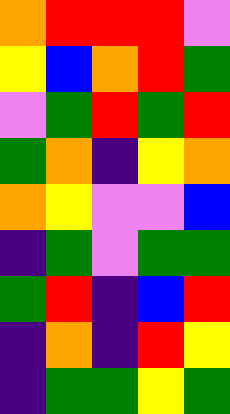[["orange", "red", "red", "red", "violet"], ["yellow", "blue", "orange", "red", "green"], ["violet", "green", "red", "green", "red"], ["green", "orange", "indigo", "yellow", "orange"], ["orange", "yellow", "violet", "violet", "blue"], ["indigo", "green", "violet", "green", "green"], ["green", "red", "indigo", "blue", "red"], ["indigo", "orange", "indigo", "red", "yellow"], ["indigo", "green", "green", "yellow", "green"]]